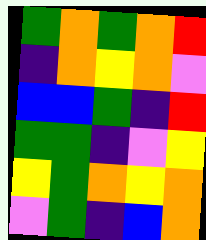[["green", "orange", "green", "orange", "red"], ["indigo", "orange", "yellow", "orange", "violet"], ["blue", "blue", "green", "indigo", "red"], ["green", "green", "indigo", "violet", "yellow"], ["yellow", "green", "orange", "yellow", "orange"], ["violet", "green", "indigo", "blue", "orange"]]